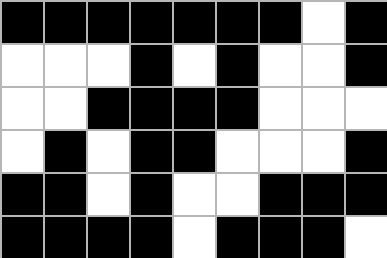[["black", "black", "black", "black", "black", "black", "black", "white", "black"], ["white", "white", "white", "black", "white", "black", "white", "white", "black"], ["white", "white", "black", "black", "black", "black", "white", "white", "white"], ["white", "black", "white", "black", "black", "white", "white", "white", "black"], ["black", "black", "white", "black", "white", "white", "black", "black", "black"], ["black", "black", "black", "black", "white", "black", "black", "black", "white"]]